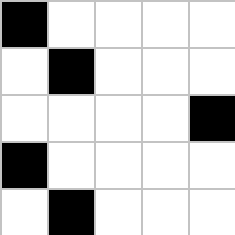[["black", "white", "white", "white", "white"], ["white", "black", "white", "white", "white"], ["white", "white", "white", "white", "black"], ["black", "white", "white", "white", "white"], ["white", "black", "white", "white", "white"]]